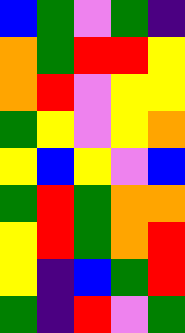[["blue", "green", "violet", "green", "indigo"], ["orange", "green", "red", "red", "yellow"], ["orange", "red", "violet", "yellow", "yellow"], ["green", "yellow", "violet", "yellow", "orange"], ["yellow", "blue", "yellow", "violet", "blue"], ["green", "red", "green", "orange", "orange"], ["yellow", "red", "green", "orange", "red"], ["yellow", "indigo", "blue", "green", "red"], ["green", "indigo", "red", "violet", "green"]]